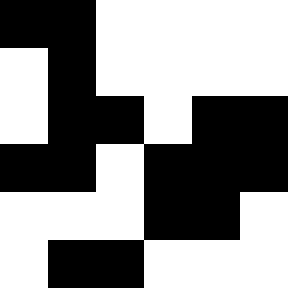[["black", "black", "white", "white", "white", "white"], ["white", "black", "white", "white", "white", "white"], ["white", "black", "black", "white", "black", "black"], ["black", "black", "white", "black", "black", "black"], ["white", "white", "white", "black", "black", "white"], ["white", "black", "black", "white", "white", "white"]]